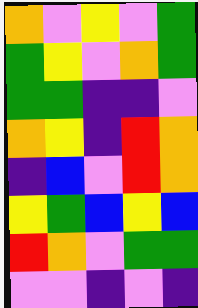[["orange", "violet", "yellow", "violet", "green"], ["green", "yellow", "violet", "orange", "green"], ["green", "green", "indigo", "indigo", "violet"], ["orange", "yellow", "indigo", "red", "orange"], ["indigo", "blue", "violet", "red", "orange"], ["yellow", "green", "blue", "yellow", "blue"], ["red", "orange", "violet", "green", "green"], ["violet", "violet", "indigo", "violet", "indigo"]]